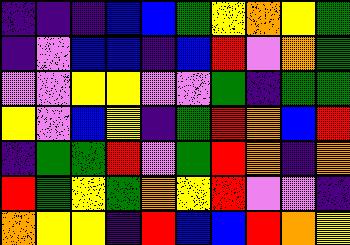[["indigo", "indigo", "indigo", "blue", "blue", "green", "yellow", "orange", "yellow", "green"], ["indigo", "violet", "blue", "blue", "indigo", "blue", "red", "violet", "orange", "green"], ["violet", "violet", "yellow", "yellow", "violet", "violet", "green", "indigo", "green", "green"], ["yellow", "violet", "blue", "yellow", "indigo", "green", "red", "orange", "blue", "red"], ["indigo", "green", "green", "red", "violet", "green", "red", "orange", "indigo", "orange"], ["red", "green", "yellow", "green", "orange", "yellow", "red", "violet", "violet", "indigo"], ["orange", "yellow", "yellow", "indigo", "red", "blue", "blue", "red", "orange", "yellow"]]